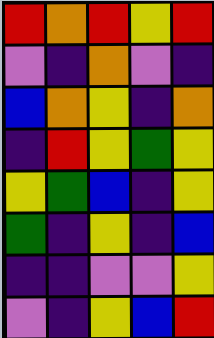[["red", "orange", "red", "yellow", "red"], ["violet", "indigo", "orange", "violet", "indigo"], ["blue", "orange", "yellow", "indigo", "orange"], ["indigo", "red", "yellow", "green", "yellow"], ["yellow", "green", "blue", "indigo", "yellow"], ["green", "indigo", "yellow", "indigo", "blue"], ["indigo", "indigo", "violet", "violet", "yellow"], ["violet", "indigo", "yellow", "blue", "red"]]